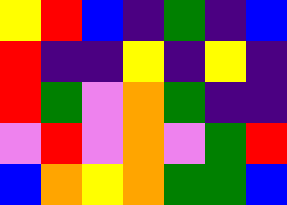[["yellow", "red", "blue", "indigo", "green", "indigo", "blue"], ["red", "indigo", "indigo", "yellow", "indigo", "yellow", "indigo"], ["red", "green", "violet", "orange", "green", "indigo", "indigo"], ["violet", "red", "violet", "orange", "violet", "green", "red"], ["blue", "orange", "yellow", "orange", "green", "green", "blue"]]